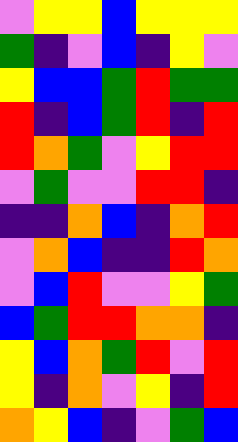[["violet", "yellow", "yellow", "blue", "yellow", "yellow", "yellow"], ["green", "indigo", "violet", "blue", "indigo", "yellow", "violet"], ["yellow", "blue", "blue", "green", "red", "green", "green"], ["red", "indigo", "blue", "green", "red", "indigo", "red"], ["red", "orange", "green", "violet", "yellow", "red", "red"], ["violet", "green", "violet", "violet", "red", "red", "indigo"], ["indigo", "indigo", "orange", "blue", "indigo", "orange", "red"], ["violet", "orange", "blue", "indigo", "indigo", "red", "orange"], ["violet", "blue", "red", "violet", "violet", "yellow", "green"], ["blue", "green", "red", "red", "orange", "orange", "indigo"], ["yellow", "blue", "orange", "green", "red", "violet", "red"], ["yellow", "indigo", "orange", "violet", "yellow", "indigo", "red"], ["orange", "yellow", "blue", "indigo", "violet", "green", "blue"]]